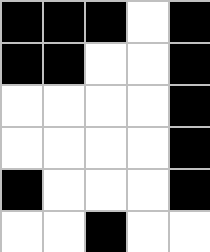[["black", "black", "black", "white", "black"], ["black", "black", "white", "white", "black"], ["white", "white", "white", "white", "black"], ["white", "white", "white", "white", "black"], ["black", "white", "white", "white", "black"], ["white", "white", "black", "white", "white"]]